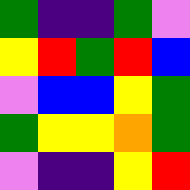[["green", "indigo", "indigo", "green", "violet"], ["yellow", "red", "green", "red", "blue"], ["violet", "blue", "blue", "yellow", "green"], ["green", "yellow", "yellow", "orange", "green"], ["violet", "indigo", "indigo", "yellow", "red"]]